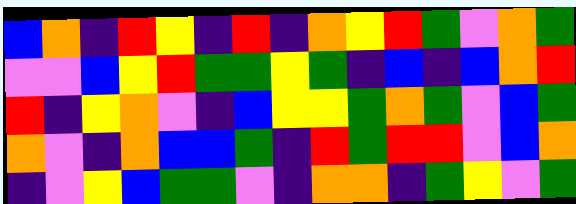[["blue", "orange", "indigo", "red", "yellow", "indigo", "red", "indigo", "orange", "yellow", "red", "green", "violet", "orange", "green"], ["violet", "violet", "blue", "yellow", "red", "green", "green", "yellow", "green", "indigo", "blue", "indigo", "blue", "orange", "red"], ["red", "indigo", "yellow", "orange", "violet", "indigo", "blue", "yellow", "yellow", "green", "orange", "green", "violet", "blue", "green"], ["orange", "violet", "indigo", "orange", "blue", "blue", "green", "indigo", "red", "green", "red", "red", "violet", "blue", "orange"], ["indigo", "violet", "yellow", "blue", "green", "green", "violet", "indigo", "orange", "orange", "indigo", "green", "yellow", "violet", "green"]]